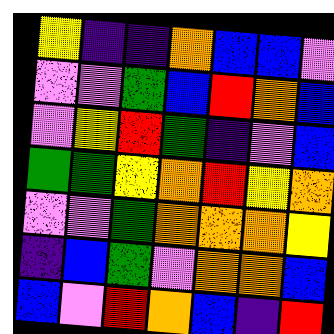[["yellow", "indigo", "indigo", "orange", "blue", "blue", "violet"], ["violet", "violet", "green", "blue", "red", "orange", "blue"], ["violet", "yellow", "red", "green", "indigo", "violet", "blue"], ["green", "green", "yellow", "orange", "red", "yellow", "orange"], ["violet", "violet", "green", "orange", "orange", "orange", "yellow"], ["indigo", "blue", "green", "violet", "orange", "orange", "blue"], ["blue", "violet", "red", "orange", "blue", "indigo", "red"]]